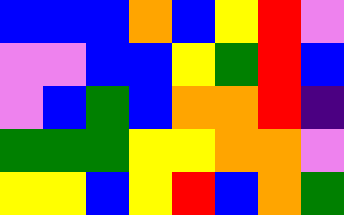[["blue", "blue", "blue", "orange", "blue", "yellow", "red", "violet"], ["violet", "violet", "blue", "blue", "yellow", "green", "red", "blue"], ["violet", "blue", "green", "blue", "orange", "orange", "red", "indigo"], ["green", "green", "green", "yellow", "yellow", "orange", "orange", "violet"], ["yellow", "yellow", "blue", "yellow", "red", "blue", "orange", "green"]]